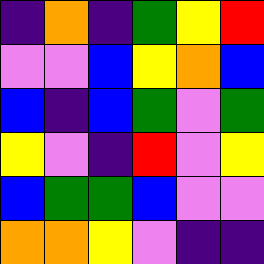[["indigo", "orange", "indigo", "green", "yellow", "red"], ["violet", "violet", "blue", "yellow", "orange", "blue"], ["blue", "indigo", "blue", "green", "violet", "green"], ["yellow", "violet", "indigo", "red", "violet", "yellow"], ["blue", "green", "green", "blue", "violet", "violet"], ["orange", "orange", "yellow", "violet", "indigo", "indigo"]]